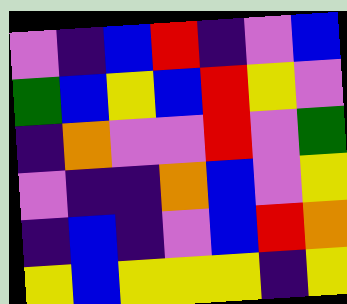[["violet", "indigo", "blue", "red", "indigo", "violet", "blue"], ["green", "blue", "yellow", "blue", "red", "yellow", "violet"], ["indigo", "orange", "violet", "violet", "red", "violet", "green"], ["violet", "indigo", "indigo", "orange", "blue", "violet", "yellow"], ["indigo", "blue", "indigo", "violet", "blue", "red", "orange"], ["yellow", "blue", "yellow", "yellow", "yellow", "indigo", "yellow"]]